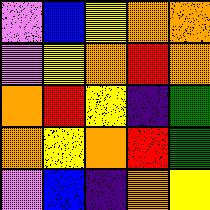[["violet", "blue", "yellow", "orange", "orange"], ["violet", "yellow", "orange", "red", "orange"], ["orange", "red", "yellow", "indigo", "green"], ["orange", "yellow", "orange", "red", "green"], ["violet", "blue", "indigo", "orange", "yellow"]]